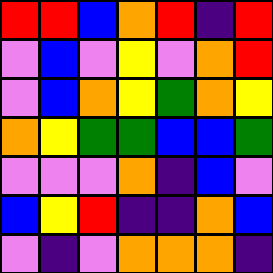[["red", "red", "blue", "orange", "red", "indigo", "red"], ["violet", "blue", "violet", "yellow", "violet", "orange", "red"], ["violet", "blue", "orange", "yellow", "green", "orange", "yellow"], ["orange", "yellow", "green", "green", "blue", "blue", "green"], ["violet", "violet", "violet", "orange", "indigo", "blue", "violet"], ["blue", "yellow", "red", "indigo", "indigo", "orange", "blue"], ["violet", "indigo", "violet", "orange", "orange", "orange", "indigo"]]